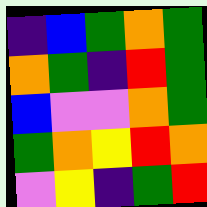[["indigo", "blue", "green", "orange", "green"], ["orange", "green", "indigo", "red", "green"], ["blue", "violet", "violet", "orange", "green"], ["green", "orange", "yellow", "red", "orange"], ["violet", "yellow", "indigo", "green", "red"]]